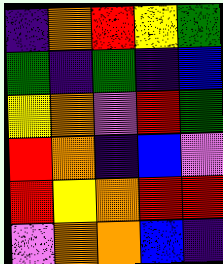[["indigo", "orange", "red", "yellow", "green"], ["green", "indigo", "green", "indigo", "blue"], ["yellow", "orange", "violet", "red", "green"], ["red", "orange", "indigo", "blue", "violet"], ["red", "yellow", "orange", "red", "red"], ["violet", "orange", "orange", "blue", "indigo"]]